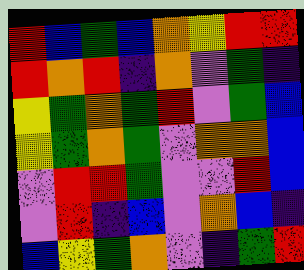[["red", "blue", "green", "blue", "orange", "yellow", "red", "red"], ["red", "orange", "red", "indigo", "orange", "violet", "green", "indigo"], ["yellow", "green", "orange", "green", "red", "violet", "green", "blue"], ["yellow", "green", "orange", "green", "violet", "orange", "orange", "blue"], ["violet", "red", "red", "green", "violet", "violet", "red", "blue"], ["violet", "red", "indigo", "blue", "violet", "orange", "blue", "indigo"], ["blue", "yellow", "green", "orange", "violet", "indigo", "green", "red"]]